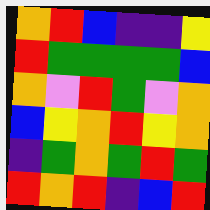[["orange", "red", "blue", "indigo", "indigo", "yellow"], ["red", "green", "green", "green", "green", "blue"], ["orange", "violet", "red", "green", "violet", "orange"], ["blue", "yellow", "orange", "red", "yellow", "orange"], ["indigo", "green", "orange", "green", "red", "green"], ["red", "orange", "red", "indigo", "blue", "red"]]